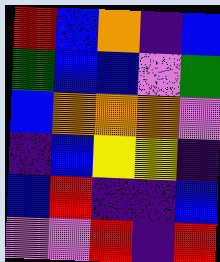[["red", "blue", "orange", "indigo", "blue"], ["green", "blue", "blue", "violet", "green"], ["blue", "orange", "orange", "orange", "violet"], ["indigo", "blue", "yellow", "yellow", "indigo"], ["blue", "red", "indigo", "indigo", "blue"], ["violet", "violet", "red", "indigo", "red"]]